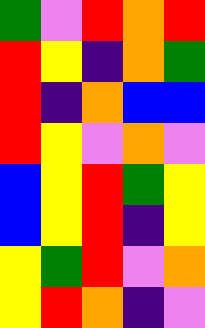[["green", "violet", "red", "orange", "red"], ["red", "yellow", "indigo", "orange", "green"], ["red", "indigo", "orange", "blue", "blue"], ["red", "yellow", "violet", "orange", "violet"], ["blue", "yellow", "red", "green", "yellow"], ["blue", "yellow", "red", "indigo", "yellow"], ["yellow", "green", "red", "violet", "orange"], ["yellow", "red", "orange", "indigo", "violet"]]